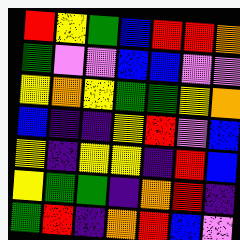[["red", "yellow", "green", "blue", "red", "red", "orange"], ["green", "violet", "violet", "blue", "blue", "violet", "violet"], ["yellow", "orange", "yellow", "green", "green", "yellow", "orange"], ["blue", "indigo", "indigo", "yellow", "red", "violet", "blue"], ["yellow", "indigo", "yellow", "yellow", "indigo", "red", "blue"], ["yellow", "green", "green", "indigo", "orange", "red", "indigo"], ["green", "red", "indigo", "orange", "red", "blue", "violet"]]